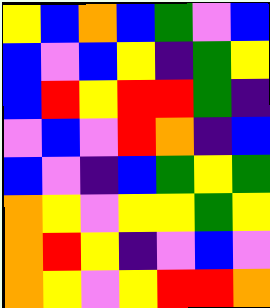[["yellow", "blue", "orange", "blue", "green", "violet", "blue"], ["blue", "violet", "blue", "yellow", "indigo", "green", "yellow"], ["blue", "red", "yellow", "red", "red", "green", "indigo"], ["violet", "blue", "violet", "red", "orange", "indigo", "blue"], ["blue", "violet", "indigo", "blue", "green", "yellow", "green"], ["orange", "yellow", "violet", "yellow", "yellow", "green", "yellow"], ["orange", "red", "yellow", "indigo", "violet", "blue", "violet"], ["orange", "yellow", "violet", "yellow", "red", "red", "orange"]]